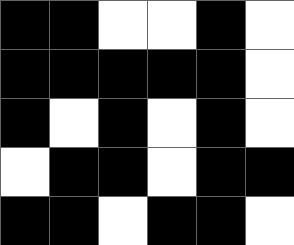[["black", "black", "white", "white", "black", "white"], ["black", "black", "black", "black", "black", "white"], ["black", "white", "black", "white", "black", "white"], ["white", "black", "black", "white", "black", "black"], ["black", "black", "white", "black", "black", "white"]]